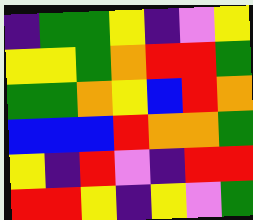[["indigo", "green", "green", "yellow", "indigo", "violet", "yellow"], ["yellow", "yellow", "green", "orange", "red", "red", "green"], ["green", "green", "orange", "yellow", "blue", "red", "orange"], ["blue", "blue", "blue", "red", "orange", "orange", "green"], ["yellow", "indigo", "red", "violet", "indigo", "red", "red"], ["red", "red", "yellow", "indigo", "yellow", "violet", "green"]]